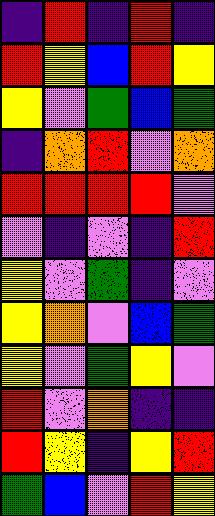[["indigo", "red", "indigo", "red", "indigo"], ["red", "yellow", "blue", "red", "yellow"], ["yellow", "violet", "green", "blue", "green"], ["indigo", "orange", "red", "violet", "orange"], ["red", "red", "red", "red", "violet"], ["violet", "indigo", "violet", "indigo", "red"], ["yellow", "violet", "green", "indigo", "violet"], ["yellow", "orange", "violet", "blue", "green"], ["yellow", "violet", "green", "yellow", "violet"], ["red", "violet", "orange", "indigo", "indigo"], ["red", "yellow", "indigo", "yellow", "red"], ["green", "blue", "violet", "red", "yellow"]]